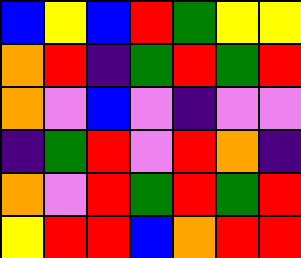[["blue", "yellow", "blue", "red", "green", "yellow", "yellow"], ["orange", "red", "indigo", "green", "red", "green", "red"], ["orange", "violet", "blue", "violet", "indigo", "violet", "violet"], ["indigo", "green", "red", "violet", "red", "orange", "indigo"], ["orange", "violet", "red", "green", "red", "green", "red"], ["yellow", "red", "red", "blue", "orange", "red", "red"]]